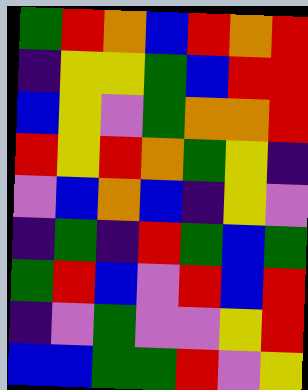[["green", "red", "orange", "blue", "red", "orange", "red"], ["indigo", "yellow", "yellow", "green", "blue", "red", "red"], ["blue", "yellow", "violet", "green", "orange", "orange", "red"], ["red", "yellow", "red", "orange", "green", "yellow", "indigo"], ["violet", "blue", "orange", "blue", "indigo", "yellow", "violet"], ["indigo", "green", "indigo", "red", "green", "blue", "green"], ["green", "red", "blue", "violet", "red", "blue", "red"], ["indigo", "violet", "green", "violet", "violet", "yellow", "red"], ["blue", "blue", "green", "green", "red", "violet", "yellow"]]